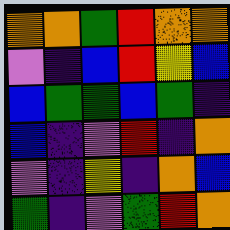[["orange", "orange", "green", "red", "orange", "orange"], ["violet", "indigo", "blue", "red", "yellow", "blue"], ["blue", "green", "green", "blue", "green", "indigo"], ["blue", "indigo", "violet", "red", "indigo", "orange"], ["violet", "indigo", "yellow", "indigo", "orange", "blue"], ["green", "indigo", "violet", "green", "red", "orange"]]